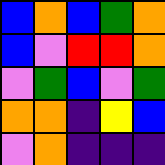[["blue", "orange", "blue", "green", "orange"], ["blue", "violet", "red", "red", "orange"], ["violet", "green", "blue", "violet", "green"], ["orange", "orange", "indigo", "yellow", "blue"], ["violet", "orange", "indigo", "indigo", "indigo"]]